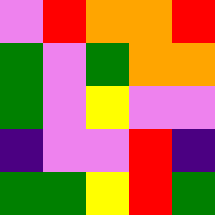[["violet", "red", "orange", "orange", "red"], ["green", "violet", "green", "orange", "orange"], ["green", "violet", "yellow", "violet", "violet"], ["indigo", "violet", "violet", "red", "indigo"], ["green", "green", "yellow", "red", "green"]]